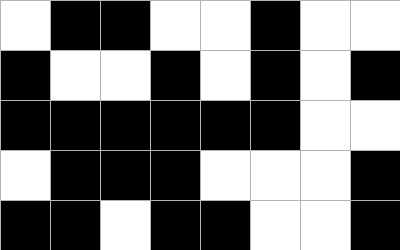[["white", "black", "black", "white", "white", "black", "white", "white"], ["black", "white", "white", "black", "white", "black", "white", "black"], ["black", "black", "black", "black", "black", "black", "white", "white"], ["white", "black", "black", "black", "white", "white", "white", "black"], ["black", "black", "white", "black", "black", "white", "white", "black"]]